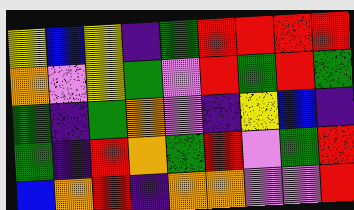[["yellow", "blue", "yellow", "indigo", "green", "red", "red", "red", "red"], ["orange", "violet", "yellow", "green", "violet", "red", "green", "red", "green"], ["green", "indigo", "green", "orange", "violet", "indigo", "yellow", "blue", "indigo"], ["green", "indigo", "red", "orange", "green", "red", "violet", "green", "red"], ["blue", "orange", "red", "indigo", "orange", "orange", "violet", "violet", "red"]]